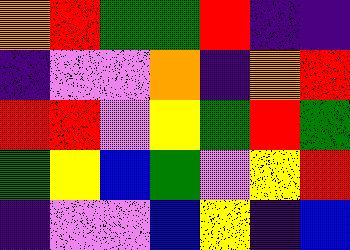[["orange", "red", "green", "green", "red", "indigo", "indigo"], ["indigo", "violet", "violet", "orange", "indigo", "orange", "red"], ["red", "red", "violet", "yellow", "green", "red", "green"], ["green", "yellow", "blue", "green", "violet", "yellow", "red"], ["indigo", "violet", "violet", "blue", "yellow", "indigo", "blue"]]